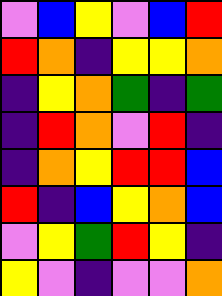[["violet", "blue", "yellow", "violet", "blue", "red"], ["red", "orange", "indigo", "yellow", "yellow", "orange"], ["indigo", "yellow", "orange", "green", "indigo", "green"], ["indigo", "red", "orange", "violet", "red", "indigo"], ["indigo", "orange", "yellow", "red", "red", "blue"], ["red", "indigo", "blue", "yellow", "orange", "blue"], ["violet", "yellow", "green", "red", "yellow", "indigo"], ["yellow", "violet", "indigo", "violet", "violet", "orange"]]